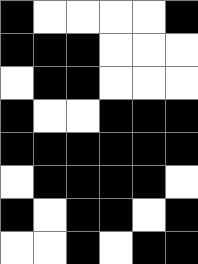[["black", "white", "white", "white", "white", "black"], ["black", "black", "black", "white", "white", "white"], ["white", "black", "black", "white", "white", "white"], ["black", "white", "white", "black", "black", "black"], ["black", "black", "black", "black", "black", "black"], ["white", "black", "black", "black", "black", "white"], ["black", "white", "black", "black", "white", "black"], ["white", "white", "black", "white", "black", "black"]]